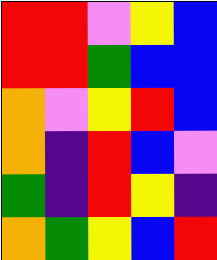[["red", "red", "violet", "yellow", "blue"], ["red", "red", "green", "blue", "blue"], ["orange", "violet", "yellow", "red", "blue"], ["orange", "indigo", "red", "blue", "violet"], ["green", "indigo", "red", "yellow", "indigo"], ["orange", "green", "yellow", "blue", "red"]]